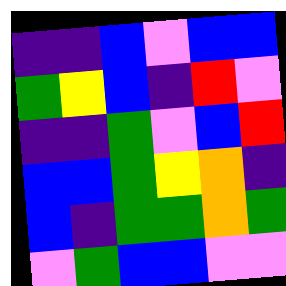[["indigo", "indigo", "blue", "violet", "blue", "blue"], ["green", "yellow", "blue", "indigo", "red", "violet"], ["indigo", "indigo", "green", "violet", "blue", "red"], ["blue", "blue", "green", "yellow", "orange", "indigo"], ["blue", "indigo", "green", "green", "orange", "green"], ["violet", "green", "blue", "blue", "violet", "violet"]]